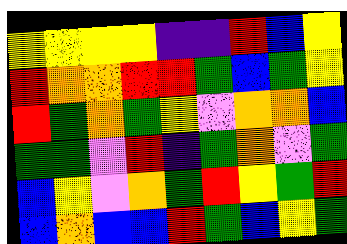[["yellow", "yellow", "yellow", "yellow", "indigo", "indigo", "red", "blue", "yellow"], ["red", "orange", "orange", "red", "red", "green", "blue", "green", "yellow"], ["red", "green", "orange", "green", "yellow", "violet", "orange", "orange", "blue"], ["green", "green", "violet", "red", "indigo", "green", "orange", "violet", "green"], ["blue", "yellow", "violet", "orange", "green", "red", "yellow", "green", "red"], ["blue", "orange", "blue", "blue", "red", "green", "blue", "yellow", "green"]]